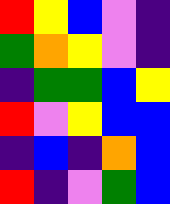[["red", "yellow", "blue", "violet", "indigo"], ["green", "orange", "yellow", "violet", "indigo"], ["indigo", "green", "green", "blue", "yellow"], ["red", "violet", "yellow", "blue", "blue"], ["indigo", "blue", "indigo", "orange", "blue"], ["red", "indigo", "violet", "green", "blue"]]